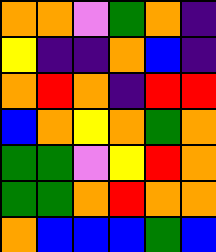[["orange", "orange", "violet", "green", "orange", "indigo"], ["yellow", "indigo", "indigo", "orange", "blue", "indigo"], ["orange", "red", "orange", "indigo", "red", "red"], ["blue", "orange", "yellow", "orange", "green", "orange"], ["green", "green", "violet", "yellow", "red", "orange"], ["green", "green", "orange", "red", "orange", "orange"], ["orange", "blue", "blue", "blue", "green", "blue"]]